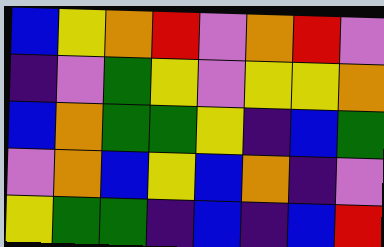[["blue", "yellow", "orange", "red", "violet", "orange", "red", "violet"], ["indigo", "violet", "green", "yellow", "violet", "yellow", "yellow", "orange"], ["blue", "orange", "green", "green", "yellow", "indigo", "blue", "green"], ["violet", "orange", "blue", "yellow", "blue", "orange", "indigo", "violet"], ["yellow", "green", "green", "indigo", "blue", "indigo", "blue", "red"]]